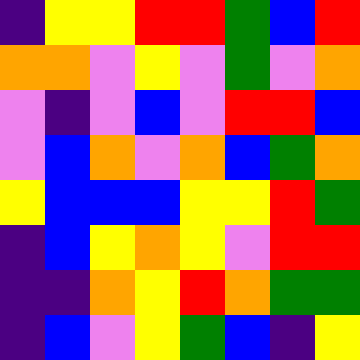[["indigo", "yellow", "yellow", "red", "red", "green", "blue", "red"], ["orange", "orange", "violet", "yellow", "violet", "green", "violet", "orange"], ["violet", "indigo", "violet", "blue", "violet", "red", "red", "blue"], ["violet", "blue", "orange", "violet", "orange", "blue", "green", "orange"], ["yellow", "blue", "blue", "blue", "yellow", "yellow", "red", "green"], ["indigo", "blue", "yellow", "orange", "yellow", "violet", "red", "red"], ["indigo", "indigo", "orange", "yellow", "red", "orange", "green", "green"], ["indigo", "blue", "violet", "yellow", "green", "blue", "indigo", "yellow"]]